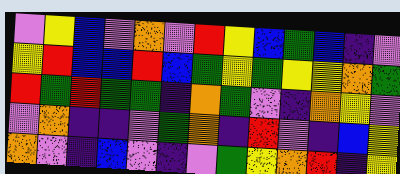[["violet", "yellow", "blue", "violet", "orange", "violet", "red", "yellow", "blue", "green", "blue", "indigo", "violet"], ["yellow", "red", "blue", "blue", "red", "blue", "green", "yellow", "green", "yellow", "yellow", "orange", "green"], ["red", "green", "red", "green", "green", "indigo", "orange", "green", "violet", "indigo", "orange", "yellow", "violet"], ["violet", "orange", "indigo", "indigo", "violet", "green", "orange", "indigo", "red", "violet", "indigo", "blue", "yellow"], ["orange", "violet", "indigo", "blue", "violet", "indigo", "violet", "green", "yellow", "orange", "red", "indigo", "yellow"]]